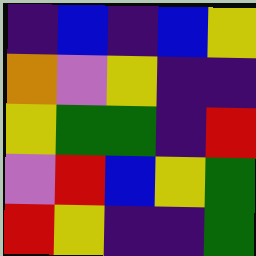[["indigo", "blue", "indigo", "blue", "yellow"], ["orange", "violet", "yellow", "indigo", "indigo"], ["yellow", "green", "green", "indigo", "red"], ["violet", "red", "blue", "yellow", "green"], ["red", "yellow", "indigo", "indigo", "green"]]